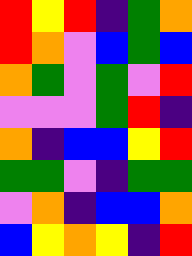[["red", "yellow", "red", "indigo", "green", "orange"], ["red", "orange", "violet", "blue", "green", "blue"], ["orange", "green", "violet", "green", "violet", "red"], ["violet", "violet", "violet", "green", "red", "indigo"], ["orange", "indigo", "blue", "blue", "yellow", "red"], ["green", "green", "violet", "indigo", "green", "green"], ["violet", "orange", "indigo", "blue", "blue", "orange"], ["blue", "yellow", "orange", "yellow", "indigo", "red"]]